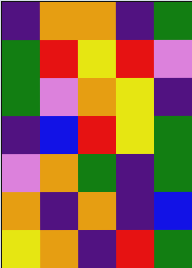[["indigo", "orange", "orange", "indigo", "green"], ["green", "red", "yellow", "red", "violet"], ["green", "violet", "orange", "yellow", "indigo"], ["indigo", "blue", "red", "yellow", "green"], ["violet", "orange", "green", "indigo", "green"], ["orange", "indigo", "orange", "indigo", "blue"], ["yellow", "orange", "indigo", "red", "green"]]